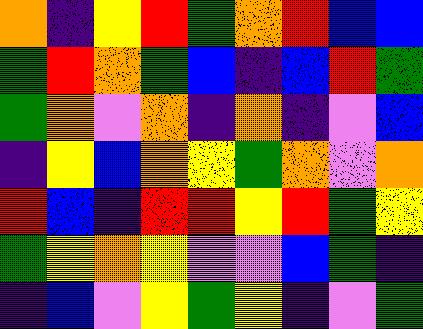[["orange", "indigo", "yellow", "red", "green", "orange", "red", "blue", "blue"], ["green", "red", "orange", "green", "blue", "indigo", "blue", "red", "green"], ["green", "orange", "violet", "orange", "indigo", "orange", "indigo", "violet", "blue"], ["indigo", "yellow", "blue", "orange", "yellow", "green", "orange", "violet", "orange"], ["red", "blue", "indigo", "red", "red", "yellow", "red", "green", "yellow"], ["green", "yellow", "orange", "yellow", "violet", "violet", "blue", "green", "indigo"], ["indigo", "blue", "violet", "yellow", "green", "yellow", "indigo", "violet", "green"]]